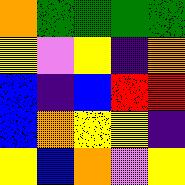[["orange", "green", "green", "green", "green"], ["yellow", "violet", "yellow", "indigo", "orange"], ["blue", "indigo", "blue", "red", "red"], ["blue", "orange", "yellow", "yellow", "indigo"], ["yellow", "blue", "orange", "violet", "yellow"]]